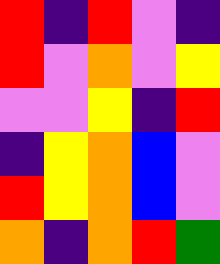[["red", "indigo", "red", "violet", "indigo"], ["red", "violet", "orange", "violet", "yellow"], ["violet", "violet", "yellow", "indigo", "red"], ["indigo", "yellow", "orange", "blue", "violet"], ["red", "yellow", "orange", "blue", "violet"], ["orange", "indigo", "orange", "red", "green"]]